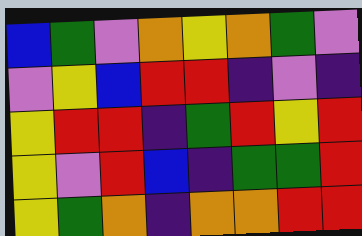[["blue", "green", "violet", "orange", "yellow", "orange", "green", "violet"], ["violet", "yellow", "blue", "red", "red", "indigo", "violet", "indigo"], ["yellow", "red", "red", "indigo", "green", "red", "yellow", "red"], ["yellow", "violet", "red", "blue", "indigo", "green", "green", "red"], ["yellow", "green", "orange", "indigo", "orange", "orange", "red", "red"]]